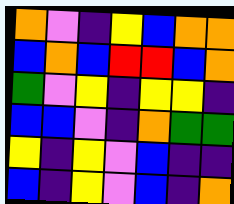[["orange", "violet", "indigo", "yellow", "blue", "orange", "orange"], ["blue", "orange", "blue", "red", "red", "blue", "orange"], ["green", "violet", "yellow", "indigo", "yellow", "yellow", "indigo"], ["blue", "blue", "violet", "indigo", "orange", "green", "green"], ["yellow", "indigo", "yellow", "violet", "blue", "indigo", "indigo"], ["blue", "indigo", "yellow", "violet", "blue", "indigo", "orange"]]